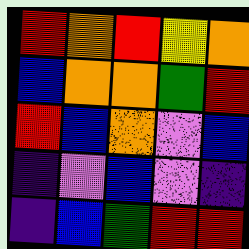[["red", "orange", "red", "yellow", "orange"], ["blue", "orange", "orange", "green", "red"], ["red", "blue", "orange", "violet", "blue"], ["indigo", "violet", "blue", "violet", "indigo"], ["indigo", "blue", "green", "red", "red"]]